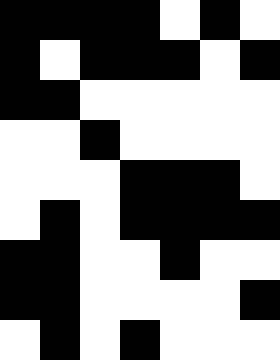[["black", "black", "black", "black", "white", "black", "white"], ["black", "white", "black", "black", "black", "white", "black"], ["black", "black", "white", "white", "white", "white", "white"], ["white", "white", "black", "white", "white", "white", "white"], ["white", "white", "white", "black", "black", "black", "white"], ["white", "black", "white", "black", "black", "black", "black"], ["black", "black", "white", "white", "black", "white", "white"], ["black", "black", "white", "white", "white", "white", "black"], ["white", "black", "white", "black", "white", "white", "white"]]